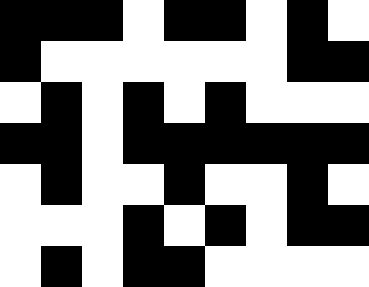[["black", "black", "black", "white", "black", "black", "white", "black", "white"], ["black", "white", "white", "white", "white", "white", "white", "black", "black"], ["white", "black", "white", "black", "white", "black", "white", "white", "white"], ["black", "black", "white", "black", "black", "black", "black", "black", "black"], ["white", "black", "white", "white", "black", "white", "white", "black", "white"], ["white", "white", "white", "black", "white", "black", "white", "black", "black"], ["white", "black", "white", "black", "black", "white", "white", "white", "white"]]